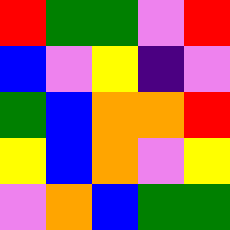[["red", "green", "green", "violet", "red"], ["blue", "violet", "yellow", "indigo", "violet"], ["green", "blue", "orange", "orange", "red"], ["yellow", "blue", "orange", "violet", "yellow"], ["violet", "orange", "blue", "green", "green"]]